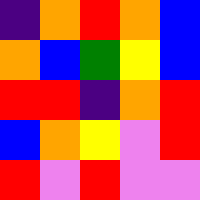[["indigo", "orange", "red", "orange", "blue"], ["orange", "blue", "green", "yellow", "blue"], ["red", "red", "indigo", "orange", "red"], ["blue", "orange", "yellow", "violet", "red"], ["red", "violet", "red", "violet", "violet"]]